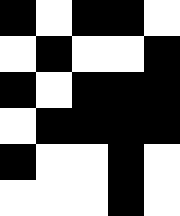[["black", "white", "black", "black", "white"], ["white", "black", "white", "white", "black"], ["black", "white", "black", "black", "black"], ["white", "black", "black", "black", "black"], ["black", "white", "white", "black", "white"], ["white", "white", "white", "black", "white"]]